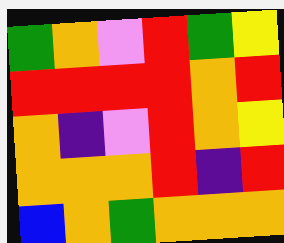[["green", "orange", "violet", "red", "green", "yellow"], ["red", "red", "red", "red", "orange", "red"], ["orange", "indigo", "violet", "red", "orange", "yellow"], ["orange", "orange", "orange", "red", "indigo", "red"], ["blue", "orange", "green", "orange", "orange", "orange"]]